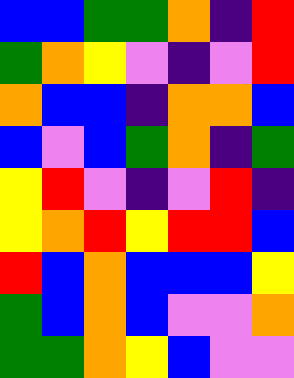[["blue", "blue", "green", "green", "orange", "indigo", "red"], ["green", "orange", "yellow", "violet", "indigo", "violet", "red"], ["orange", "blue", "blue", "indigo", "orange", "orange", "blue"], ["blue", "violet", "blue", "green", "orange", "indigo", "green"], ["yellow", "red", "violet", "indigo", "violet", "red", "indigo"], ["yellow", "orange", "red", "yellow", "red", "red", "blue"], ["red", "blue", "orange", "blue", "blue", "blue", "yellow"], ["green", "blue", "orange", "blue", "violet", "violet", "orange"], ["green", "green", "orange", "yellow", "blue", "violet", "violet"]]